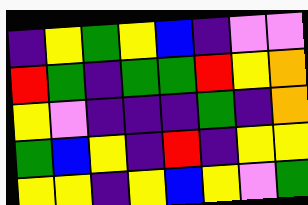[["indigo", "yellow", "green", "yellow", "blue", "indigo", "violet", "violet"], ["red", "green", "indigo", "green", "green", "red", "yellow", "orange"], ["yellow", "violet", "indigo", "indigo", "indigo", "green", "indigo", "orange"], ["green", "blue", "yellow", "indigo", "red", "indigo", "yellow", "yellow"], ["yellow", "yellow", "indigo", "yellow", "blue", "yellow", "violet", "green"]]